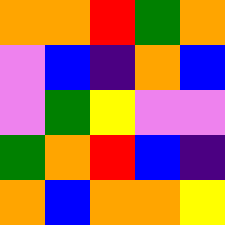[["orange", "orange", "red", "green", "orange"], ["violet", "blue", "indigo", "orange", "blue"], ["violet", "green", "yellow", "violet", "violet"], ["green", "orange", "red", "blue", "indigo"], ["orange", "blue", "orange", "orange", "yellow"]]